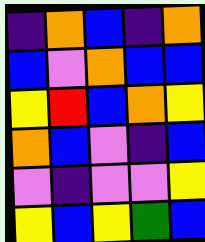[["indigo", "orange", "blue", "indigo", "orange"], ["blue", "violet", "orange", "blue", "blue"], ["yellow", "red", "blue", "orange", "yellow"], ["orange", "blue", "violet", "indigo", "blue"], ["violet", "indigo", "violet", "violet", "yellow"], ["yellow", "blue", "yellow", "green", "blue"]]